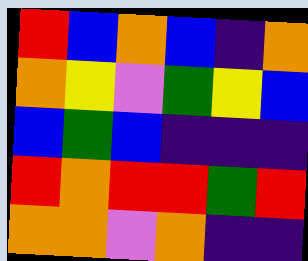[["red", "blue", "orange", "blue", "indigo", "orange"], ["orange", "yellow", "violet", "green", "yellow", "blue"], ["blue", "green", "blue", "indigo", "indigo", "indigo"], ["red", "orange", "red", "red", "green", "red"], ["orange", "orange", "violet", "orange", "indigo", "indigo"]]